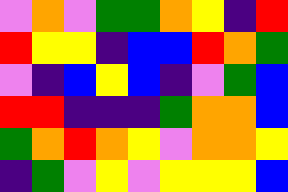[["violet", "orange", "violet", "green", "green", "orange", "yellow", "indigo", "red"], ["red", "yellow", "yellow", "indigo", "blue", "blue", "red", "orange", "green"], ["violet", "indigo", "blue", "yellow", "blue", "indigo", "violet", "green", "blue"], ["red", "red", "indigo", "indigo", "indigo", "green", "orange", "orange", "blue"], ["green", "orange", "red", "orange", "yellow", "violet", "orange", "orange", "yellow"], ["indigo", "green", "violet", "yellow", "violet", "yellow", "yellow", "yellow", "blue"]]